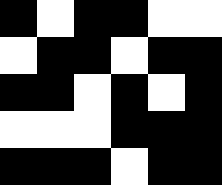[["black", "white", "black", "black", "white", "white"], ["white", "black", "black", "white", "black", "black"], ["black", "black", "white", "black", "white", "black"], ["white", "white", "white", "black", "black", "black"], ["black", "black", "black", "white", "black", "black"]]